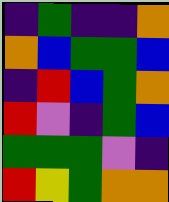[["indigo", "green", "indigo", "indigo", "orange"], ["orange", "blue", "green", "green", "blue"], ["indigo", "red", "blue", "green", "orange"], ["red", "violet", "indigo", "green", "blue"], ["green", "green", "green", "violet", "indigo"], ["red", "yellow", "green", "orange", "orange"]]